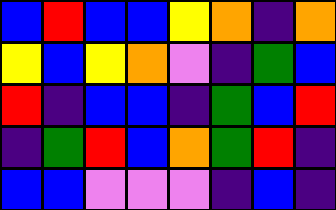[["blue", "red", "blue", "blue", "yellow", "orange", "indigo", "orange"], ["yellow", "blue", "yellow", "orange", "violet", "indigo", "green", "blue"], ["red", "indigo", "blue", "blue", "indigo", "green", "blue", "red"], ["indigo", "green", "red", "blue", "orange", "green", "red", "indigo"], ["blue", "blue", "violet", "violet", "violet", "indigo", "blue", "indigo"]]